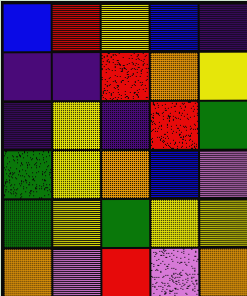[["blue", "red", "yellow", "blue", "indigo"], ["indigo", "indigo", "red", "orange", "yellow"], ["indigo", "yellow", "indigo", "red", "green"], ["green", "yellow", "orange", "blue", "violet"], ["green", "yellow", "green", "yellow", "yellow"], ["orange", "violet", "red", "violet", "orange"]]